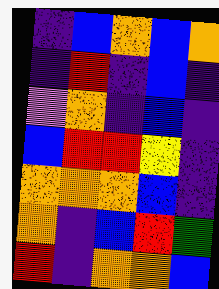[["indigo", "blue", "orange", "blue", "orange"], ["indigo", "red", "indigo", "blue", "indigo"], ["violet", "orange", "indigo", "blue", "indigo"], ["blue", "red", "red", "yellow", "indigo"], ["orange", "orange", "orange", "blue", "indigo"], ["orange", "indigo", "blue", "red", "green"], ["red", "indigo", "orange", "orange", "blue"]]